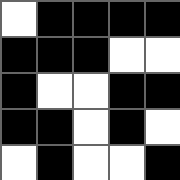[["white", "black", "black", "black", "black"], ["black", "black", "black", "white", "white"], ["black", "white", "white", "black", "black"], ["black", "black", "white", "black", "white"], ["white", "black", "white", "white", "black"]]